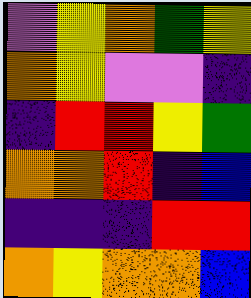[["violet", "yellow", "orange", "green", "yellow"], ["orange", "yellow", "violet", "violet", "indigo"], ["indigo", "red", "red", "yellow", "green"], ["orange", "orange", "red", "indigo", "blue"], ["indigo", "indigo", "indigo", "red", "red"], ["orange", "yellow", "orange", "orange", "blue"]]